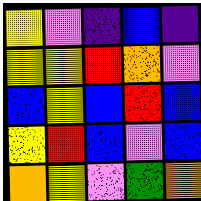[["yellow", "violet", "indigo", "blue", "indigo"], ["yellow", "yellow", "red", "orange", "violet"], ["blue", "yellow", "blue", "red", "blue"], ["yellow", "red", "blue", "violet", "blue"], ["orange", "yellow", "violet", "green", "orange"]]